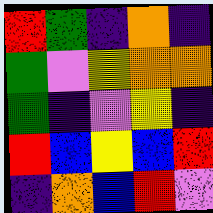[["red", "green", "indigo", "orange", "indigo"], ["green", "violet", "yellow", "orange", "orange"], ["green", "indigo", "violet", "yellow", "indigo"], ["red", "blue", "yellow", "blue", "red"], ["indigo", "orange", "blue", "red", "violet"]]